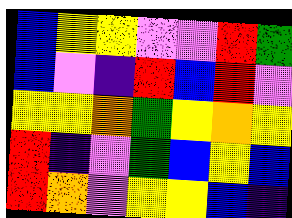[["blue", "yellow", "yellow", "violet", "violet", "red", "green"], ["blue", "violet", "indigo", "red", "blue", "red", "violet"], ["yellow", "yellow", "orange", "green", "yellow", "orange", "yellow"], ["red", "indigo", "violet", "green", "blue", "yellow", "blue"], ["red", "orange", "violet", "yellow", "yellow", "blue", "indigo"]]